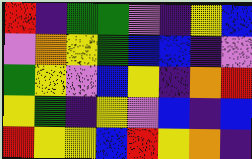[["red", "indigo", "green", "green", "violet", "indigo", "yellow", "blue"], ["violet", "orange", "yellow", "green", "blue", "blue", "indigo", "violet"], ["green", "yellow", "violet", "blue", "yellow", "indigo", "orange", "red"], ["yellow", "green", "indigo", "yellow", "violet", "blue", "indigo", "blue"], ["red", "yellow", "yellow", "blue", "red", "yellow", "orange", "indigo"]]